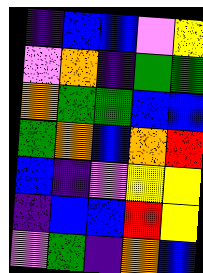[["indigo", "blue", "blue", "violet", "yellow"], ["violet", "orange", "indigo", "green", "green"], ["orange", "green", "green", "blue", "blue"], ["green", "orange", "blue", "orange", "red"], ["blue", "indigo", "violet", "yellow", "yellow"], ["indigo", "blue", "blue", "red", "yellow"], ["violet", "green", "indigo", "orange", "blue"]]